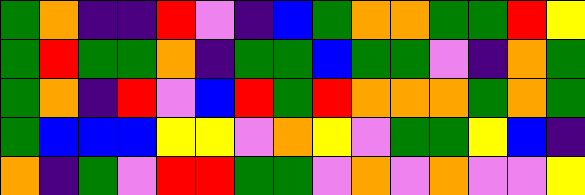[["green", "orange", "indigo", "indigo", "red", "violet", "indigo", "blue", "green", "orange", "orange", "green", "green", "red", "yellow"], ["green", "red", "green", "green", "orange", "indigo", "green", "green", "blue", "green", "green", "violet", "indigo", "orange", "green"], ["green", "orange", "indigo", "red", "violet", "blue", "red", "green", "red", "orange", "orange", "orange", "green", "orange", "green"], ["green", "blue", "blue", "blue", "yellow", "yellow", "violet", "orange", "yellow", "violet", "green", "green", "yellow", "blue", "indigo"], ["orange", "indigo", "green", "violet", "red", "red", "green", "green", "violet", "orange", "violet", "orange", "violet", "violet", "yellow"]]